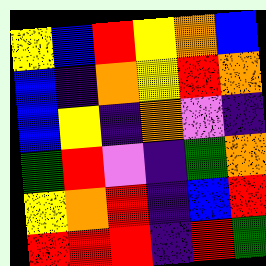[["yellow", "blue", "red", "yellow", "orange", "blue"], ["blue", "indigo", "orange", "yellow", "red", "orange"], ["blue", "yellow", "indigo", "orange", "violet", "indigo"], ["green", "red", "violet", "indigo", "green", "orange"], ["yellow", "orange", "red", "indigo", "blue", "red"], ["red", "red", "red", "indigo", "red", "green"]]